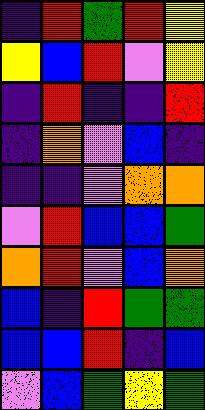[["indigo", "red", "green", "red", "yellow"], ["yellow", "blue", "red", "violet", "yellow"], ["indigo", "red", "indigo", "indigo", "red"], ["indigo", "orange", "violet", "blue", "indigo"], ["indigo", "indigo", "violet", "orange", "orange"], ["violet", "red", "blue", "blue", "green"], ["orange", "red", "violet", "blue", "orange"], ["blue", "indigo", "red", "green", "green"], ["blue", "blue", "red", "indigo", "blue"], ["violet", "blue", "green", "yellow", "green"]]